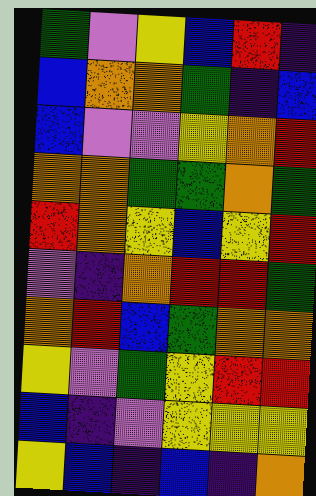[["green", "violet", "yellow", "blue", "red", "indigo"], ["blue", "orange", "orange", "green", "indigo", "blue"], ["blue", "violet", "violet", "yellow", "orange", "red"], ["orange", "orange", "green", "green", "orange", "green"], ["red", "orange", "yellow", "blue", "yellow", "red"], ["violet", "indigo", "orange", "red", "red", "green"], ["orange", "red", "blue", "green", "orange", "orange"], ["yellow", "violet", "green", "yellow", "red", "red"], ["blue", "indigo", "violet", "yellow", "yellow", "yellow"], ["yellow", "blue", "indigo", "blue", "indigo", "orange"]]